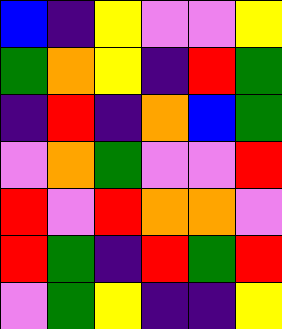[["blue", "indigo", "yellow", "violet", "violet", "yellow"], ["green", "orange", "yellow", "indigo", "red", "green"], ["indigo", "red", "indigo", "orange", "blue", "green"], ["violet", "orange", "green", "violet", "violet", "red"], ["red", "violet", "red", "orange", "orange", "violet"], ["red", "green", "indigo", "red", "green", "red"], ["violet", "green", "yellow", "indigo", "indigo", "yellow"]]